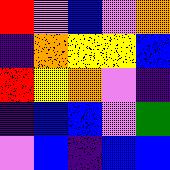[["red", "violet", "blue", "violet", "orange"], ["indigo", "orange", "yellow", "yellow", "blue"], ["red", "yellow", "orange", "violet", "indigo"], ["indigo", "blue", "blue", "violet", "green"], ["violet", "blue", "indigo", "blue", "blue"]]